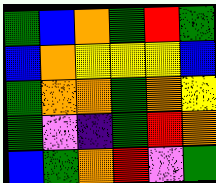[["green", "blue", "orange", "green", "red", "green"], ["blue", "orange", "yellow", "yellow", "yellow", "blue"], ["green", "orange", "orange", "green", "orange", "yellow"], ["green", "violet", "indigo", "green", "red", "orange"], ["blue", "green", "orange", "red", "violet", "green"]]